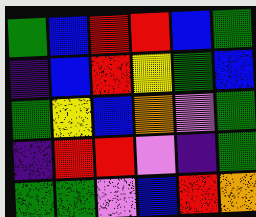[["green", "blue", "red", "red", "blue", "green"], ["indigo", "blue", "red", "yellow", "green", "blue"], ["green", "yellow", "blue", "orange", "violet", "green"], ["indigo", "red", "red", "violet", "indigo", "green"], ["green", "green", "violet", "blue", "red", "orange"]]